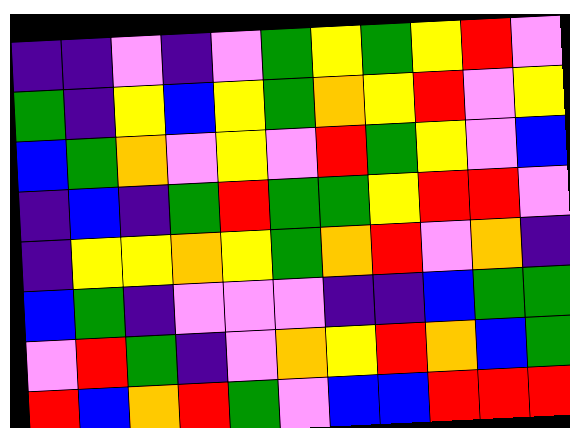[["indigo", "indigo", "violet", "indigo", "violet", "green", "yellow", "green", "yellow", "red", "violet"], ["green", "indigo", "yellow", "blue", "yellow", "green", "orange", "yellow", "red", "violet", "yellow"], ["blue", "green", "orange", "violet", "yellow", "violet", "red", "green", "yellow", "violet", "blue"], ["indigo", "blue", "indigo", "green", "red", "green", "green", "yellow", "red", "red", "violet"], ["indigo", "yellow", "yellow", "orange", "yellow", "green", "orange", "red", "violet", "orange", "indigo"], ["blue", "green", "indigo", "violet", "violet", "violet", "indigo", "indigo", "blue", "green", "green"], ["violet", "red", "green", "indigo", "violet", "orange", "yellow", "red", "orange", "blue", "green"], ["red", "blue", "orange", "red", "green", "violet", "blue", "blue", "red", "red", "red"]]